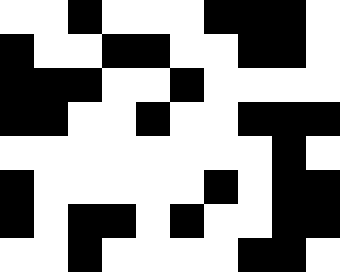[["white", "white", "black", "white", "white", "white", "black", "black", "black", "white"], ["black", "white", "white", "black", "black", "white", "white", "black", "black", "white"], ["black", "black", "black", "white", "white", "black", "white", "white", "white", "white"], ["black", "black", "white", "white", "black", "white", "white", "black", "black", "black"], ["white", "white", "white", "white", "white", "white", "white", "white", "black", "white"], ["black", "white", "white", "white", "white", "white", "black", "white", "black", "black"], ["black", "white", "black", "black", "white", "black", "white", "white", "black", "black"], ["white", "white", "black", "white", "white", "white", "white", "black", "black", "white"]]